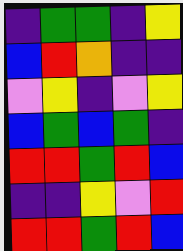[["indigo", "green", "green", "indigo", "yellow"], ["blue", "red", "orange", "indigo", "indigo"], ["violet", "yellow", "indigo", "violet", "yellow"], ["blue", "green", "blue", "green", "indigo"], ["red", "red", "green", "red", "blue"], ["indigo", "indigo", "yellow", "violet", "red"], ["red", "red", "green", "red", "blue"]]